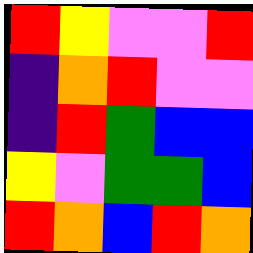[["red", "yellow", "violet", "violet", "red"], ["indigo", "orange", "red", "violet", "violet"], ["indigo", "red", "green", "blue", "blue"], ["yellow", "violet", "green", "green", "blue"], ["red", "orange", "blue", "red", "orange"]]